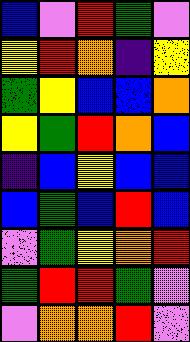[["blue", "violet", "red", "green", "violet"], ["yellow", "red", "orange", "indigo", "yellow"], ["green", "yellow", "blue", "blue", "orange"], ["yellow", "green", "red", "orange", "blue"], ["indigo", "blue", "yellow", "blue", "blue"], ["blue", "green", "blue", "red", "blue"], ["violet", "green", "yellow", "orange", "red"], ["green", "red", "red", "green", "violet"], ["violet", "orange", "orange", "red", "violet"]]